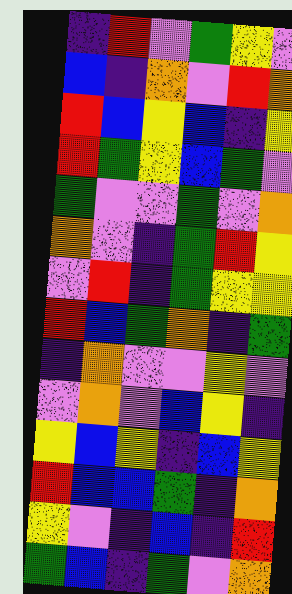[["indigo", "red", "violet", "green", "yellow", "violet"], ["blue", "indigo", "orange", "violet", "red", "orange"], ["red", "blue", "yellow", "blue", "indigo", "yellow"], ["red", "green", "yellow", "blue", "green", "violet"], ["green", "violet", "violet", "green", "violet", "orange"], ["orange", "violet", "indigo", "green", "red", "yellow"], ["violet", "red", "indigo", "green", "yellow", "yellow"], ["red", "blue", "green", "orange", "indigo", "green"], ["indigo", "orange", "violet", "violet", "yellow", "violet"], ["violet", "orange", "violet", "blue", "yellow", "indigo"], ["yellow", "blue", "yellow", "indigo", "blue", "yellow"], ["red", "blue", "blue", "green", "indigo", "orange"], ["yellow", "violet", "indigo", "blue", "indigo", "red"], ["green", "blue", "indigo", "green", "violet", "orange"]]